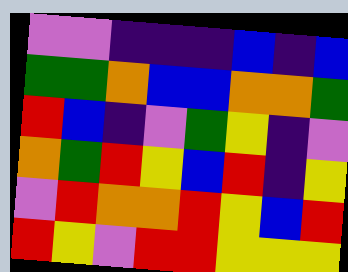[["violet", "violet", "indigo", "indigo", "indigo", "blue", "indigo", "blue"], ["green", "green", "orange", "blue", "blue", "orange", "orange", "green"], ["red", "blue", "indigo", "violet", "green", "yellow", "indigo", "violet"], ["orange", "green", "red", "yellow", "blue", "red", "indigo", "yellow"], ["violet", "red", "orange", "orange", "red", "yellow", "blue", "red"], ["red", "yellow", "violet", "red", "red", "yellow", "yellow", "yellow"]]